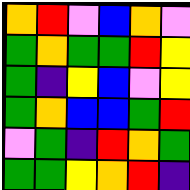[["orange", "red", "violet", "blue", "orange", "violet"], ["green", "orange", "green", "green", "red", "yellow"], ["green", "indigo", "yellow", "blue", "violet", "yellow"], ["green", "orange", "blue", "blue", "green", "red"], ["violet", "green", "indigo", "red", "orange", "green"], ["green", "green", "yellow", "orange", "red", "indigo"]]